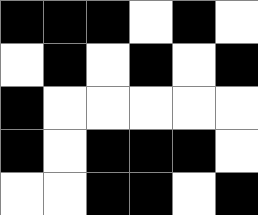[["black", "black", "black", "white", "black", "white"], ["white", "black", "white", "black", "white", "black"], ["black", "white", "white", "white", "white", "white"], ["black", "white", "black", "black", "black", "white"], ["white", "white", "black", "black", "white", "black"]]